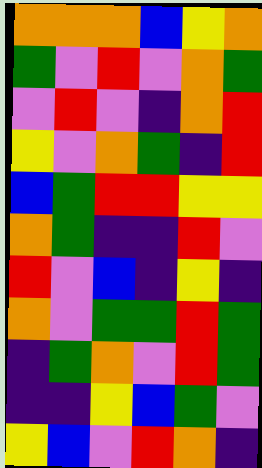[["orange", "orange", "orange", "blue", "yellow", "orange"], ["green", "violet", "red", "violet", "orange", "green"], ["violet", "red", "violet", "indigo", "orange", "red"], ["yellow", "violet", "orange", "green", "indigo", "red"], ["blue", "green", "red", "red", "yellow", "yellow"], ["orange", "green", "indigo", "indigo", "red", "violet"], ["red", "violet", "blue", "indigo", "yellow", "indigo"], ["orange", "violet", "green", "green", "red", "green"], ["indigo", "green", "orange", "violet", "red", "green"], ["indigo", "indigo", "yellow", "blue", "green", "violet"], ["yellow", "blue", "violet", "red", "orange", "indigo"]]